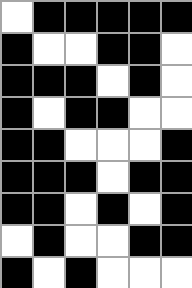[["white", "black", "black", "black", "black", "black"], ["black", "white", "white", "black", "black", "white"], ["black", "black", "black", "white", "black", "white"], ["black", "white", "black", "black", "white", "white"], ["black", "black", "white", "white", "white", "black"], ["black", "black", "black", "white", "black", "black"], ["black", "black", "white", "black", "white", "black"], ["white", "black", "white", "white", "black", "black"], ["black", "white", "black", "white", "white", "white"]]